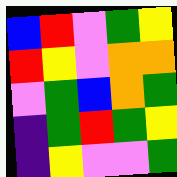[["blue", "red", "violet", "green", "yellow"], ["red", "yellow", "violet", "orange", "orange"], ["violet", "green", "blue", "orange", "green"], ["indigo", "green", "red", "green", "yellow"], ["indigo", "yellow", "violet", "violet", "green"]]